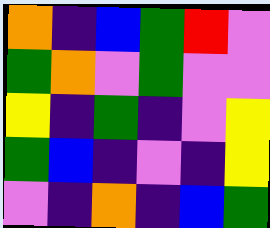[["orange", "indigo", "blue", "green", "red", "violet"], ["green", "orange", "violet", "green", "violet", "violet"], ["yellow", "indigo", "green", "indigo", "violet", "yellow"], ["green", "blue", "indigo", "violet", "indigo", "yellow"], ["violet", "indigo", "orange", "indigo", "blue", "green"]]